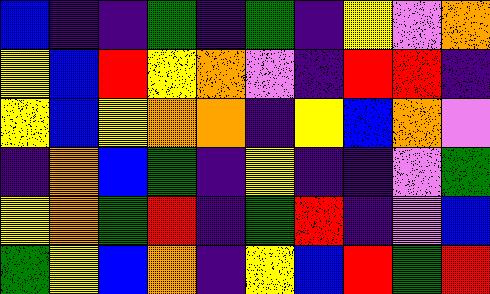[["blue", "indigo", "indigo", "green", "indigo", "green", "indigo", "yellow", "violet", "orange"], ["yellow", "blue", "red", "yellow", "orange", "violet", "indigo", "red", "red", "indigo"], ["yellow", "blue", "yellow", "orange", "orange", "indigo", "yellow", "blue", "orange", "violet"], ["indigo", "orange", "blue", "green", "indigo", "yellow", "indigo", "indigo", "violet", "green"], ["yellow", "orange", "green", "red", "indigo", "green", "red", "indigo", "violet", "blue"], ["green", "yellow", "blue", "orange", "indigo", "yellow", "blue", "red", "green", "red"]]